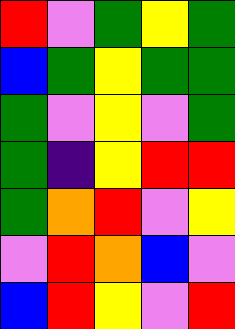[["red", "violet", "green", "yellow", "green"], ["blue", "green", "yellow", "green", "green"], ["green", "violet", "yellow", "violet", "green"], ["green", "indigo", "yellow", "red", "red"], ["green", "orange", "red", "violet", "yellow"], ["violet", "red", "orange", "blue", "violet"], ["blue", "red", "yellow", "violet", "red"]]